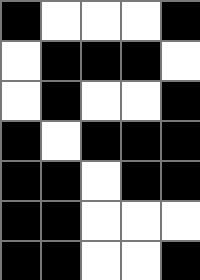[["black", "white", "white", "white", "black"], ["white", "black", "black", "black", "white"], ["white", "black", "white", "white", "black"], ["black", "white", "black", "black", "black"], ["black", "black", "white", "black", "black"], ["black", "black", "white", "white", "white"], ["black", "black", "white", "white", "black"]]